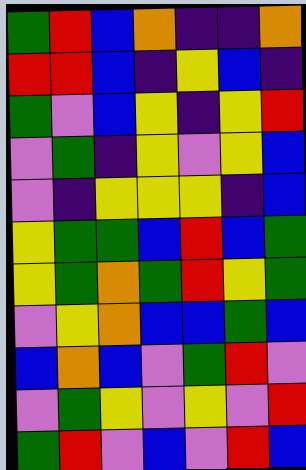[["green", "red", "blue", "orange", "indigo", "indigo", "orange"], ["red", "red", "blue", "indigo", "yellow", "blue", "indigo"], ["green", "violet", "blue", "yellow", "indigo", "yellow", "red"], ["violet", "green", "indigo", "yellow", "violet", "yellow", "blue"], ["violet", "indigo", "yellow", "yellow", "yellow", "indigo", "blue"], ["yellow", "green", "green", "blue", "red", "blue", "green"], ["yellow", "green", "orange", "green", "red", "yellow", "green"], ["violet", "yellow", "orange", "blue", "blue", "green", "blue"], ["blue", "orange", "blue", "violet", "green", "red", "violet"], ["violet", "green", "yellow", "violet", "yellow", "violet", "red"], ["green", "red", "violet", "blue", "violet", "red", "blue"]]